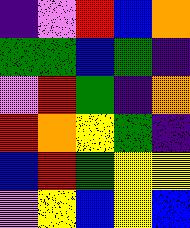[["indigo", "violet", "red", "blue", "orange"], ["green", "green", "blue", "green", "indigo"], ["violet", "red", "green", "indigo", "orange"], ["red", "orange", "yellow", "green", "indigo"], ["blue", "red", "green", "yellow", "yellow"], ["violet", "yellow", "blue", "yellow", "blue"]]